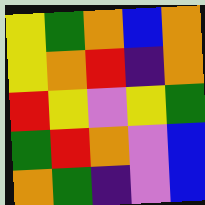[["yellow", "green", "orange", "blue", "orange"], ["yellow", "orange", "red", "indigo", "orange"], ["red", "yellow", "violet", "yellow", "green"], ["green", "red", "orange", "violet", "blue"], ["orange", "green", "indigo", "violet", "blue"]]